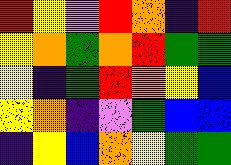[["red", "yellow", "violet", "red", "orange", "indigo", "red"], ["yellow", "orange", "green", "orange", "red", "green", "green"], ["yellow", "indigo", "green", "red", "orange", "yellow", "blue"], ["yellow", "orange", "indigo", "violet", "green", "blue", "blue"], ["indigo", "yellow", "blue", "orange", "yellow", "green", "green"]]